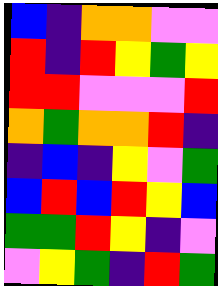[["blue", "indigo", "orange", "orange", "violet", "violet"], ["red", "indigo", "red", "yellow", "green", "yellow"], ["red", "red", "violet", "violet", "violet", "red"], ["orange", "green", "orange", "orange", "red", "indigo"], ["indigo", "blue", "indigo", "yellow", "violet", "green"], ["blue", "red", "blue", "red", "yellow", "blue"], ["green", "green", "red", "yellow", "indigo", "violet"], ["violet", "yellow", "green", "indigo", "red", "green"]]